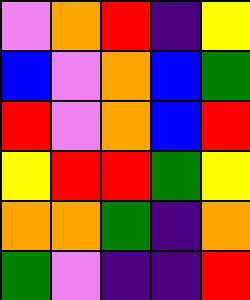[["violet", "orange", "red", "indigo", "yellow"], ["blue", "violet", "orange", "blue", "green"], ["red", "violet", "orange", "blue", "red"], ["yellow", "red", "red", "green", "yellow"], ["orange", "orange", "green", "indigo", "orange"], ["green", "violet", "indigo", "indigo", "red"]]